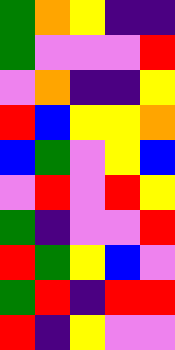[["green", "orange", "yellow", "indigo", "indigo"], ["green", "violet", "violet", "violet", "red"], ["violet", "orange", "indigo", "indigo", "yellow"], ["red", "blue", "yellow", "yellow", "orange"], ["blue", "green", "violet", "yellow", "blue"], ["violet", "red", "violet", "red", "yellow"], ["green", "indigo", "violet", "violet", "red"], ["red", "green", "yellow", "blue", "violet"], ["green", "red", "indigo", "red", "red"], ["red", "indigo", "yellow", "violet", "violet"]]